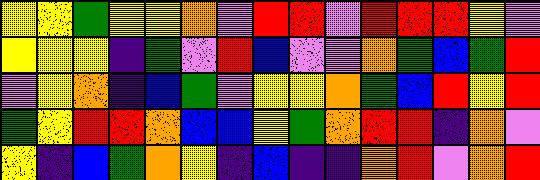[["yellow", "yellow", "green", "yellow", "yellow", "orange", "violet", "red", "red", "violet", "red", "red", "red", "yellow", "violet"], ["yellow", "yellow", "yellow", "indigo", "green", "violet", "red", "blue", "violet", "violet", "orange", "green", "blue", "green", "red"], ["violet", "yellow", "orange", "indigo", "blue", "green", "violet", "yellow", "yellow", "orange", "green", "blue", "red", "yellow", "red"], ["green", "yellow", "red", "red", "orange", "blue", "blue", "yellow", "green", "orange", "red", "red", "indigo", "orange", "violet"], ["yellow", "indigo", "blue", "green", "orange", "yellow", "indigo", "blue", "indigo", "indigo", "orange", "red", "violet", "orange", "red"]]